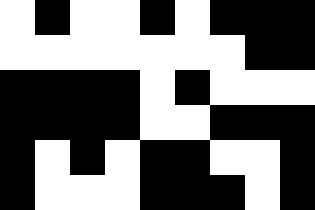[["white", "black", "white", "white", "black", "white", "black", "black", "black"], ["white", "white", "white", "white", "white", "white", "white", "black", "black"], ["black", "black", "black", "black", "white", "black", "white", "white", "white"], ["black", "black", "black", "black", "white", "white", "black", "black", "black"], ["black", "white", "black", "white", "black", "black", "white", "white", "black"], ["black", "white", "white", "white", "black", "black", "black", "white", "black"]]